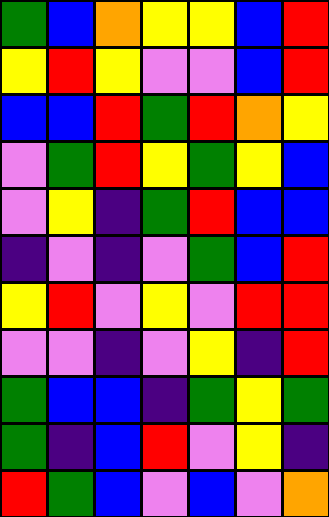[["green", "blue", "orange", "yellow", "yellow", "blue", "red"], ["yellow", "red", "yellow", "violet", "violet", "blue", "red"], ["blue", "blue", "red", "green", "red", "orange", "yellow"], ["violet", "green", "red", "yellow", "green", "yellow", "blue"], ["violet", "yellow", "indigo", "green", "red", "blue", "blue"], ["indigo", "violet", "indigo", "violet", "green", "blue", "red"], ["yellow", "red", "violet", "yellow", "violet", "red", "red"], ["violet", "violet", "indigo", "violet", "yellow", "indigo", "red"], ["green", "blue", "blue", "indigo", "green", "yellow", "green"], ["green", "indigo", "blue", "red", "violet", "yellow", "indigo"], ["red", "green", "blue", "violet", "blue", "violet", "orange"]]